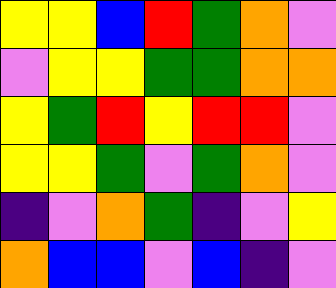[["yellow", "yellow", "blue", "red", "green", "orange", "violet"], ["violet", "yellow", "yellow", "green", "green", "orange", "orange"], ["yellow", "green", "red", "yellow", "red", "red", "violet"], ["yellow", "yellow", "green", "violet", "green", "orange", "violet"], ["indigo", "violet", "orange", "green", "indigo", "violet", "yellow"], ["orange", "blue", "blue", "violet", "blue", "indigo", "violet"]]